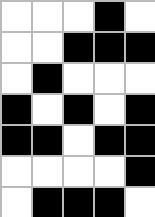[["white", "white", "white", "black", "white"], ["white", "white", "black", "black", "black"], ["white", "black", "white", "white", "white"], ["black", "white", "black", "white", "black"], ["black", "black", "white", "black", "black"], ["white", "white", "white", "white", "black"], ["white", "black", "black", "black", "white"]]